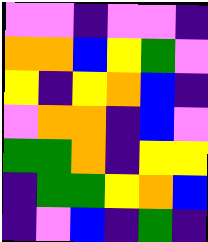[["violet", "violet", "indigo", "violet", "violet", "indigo"], ["orange", "orange", "blue", "yellow", "green", "violet"], ["yellow", "indigo", "yellow", "orange", "blue", "indigo"], ["violet", "orange", "orange", "indigo", "blue", "violet"], ["green", "green", "orange", "indigo", "yellow", "yellow"], ["indigo", "green", "green", "yellow", "orange", "blue"], ["indigo", "violet", "blue", "indigo", "green", "indigo"]]